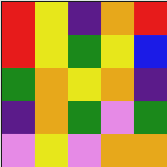[["red", "yellow", "indigo", "orange", "red"], ["red", "yellow", "green", "yellow", "blue"], ["green", "orange", "yellow", "orange", "indigo"], ["indigo", "orange", "green", "violet", "green"], ["violet", "yellow", "violet", "orange", "orange"]]